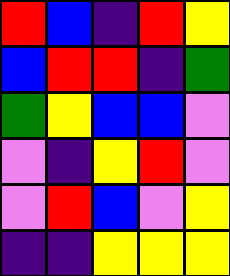[["red", "blue", "indigo", "red", "yellow"], ["blue", "red", "red", "indigo", "green"], ["green", "yellow", "blue", "blue", "violet"], ["violet", "indigo", "yellow", "red", "violet"], ["violet", "red", "blue", "violet", "yellow"], ["indigo", "indigo", "yellow", "yellow", "yellow"]]